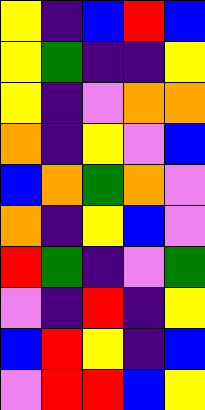[["yellow", "indigo", "blue", "red", "blue"], ["yellow", "green", "indigo", "indigo", "yellow"], ["yellow", "indigo", "violet", "orange", "orange"], ["orange", "indigo", "yellow", "violet", "blue"], ["blue", "orange", "green", "orange", "violet"], ["orange", "indigo", "yellow", "blue", "violet"], ["red", "green", "indigo", "violet", "green"], ["violet", "indigo", "red", "indigo", "yellow"], ["blue", "red", "yellow", "indigo", "blue"], ["violet", "red", "red", "blue", "yellow"]]